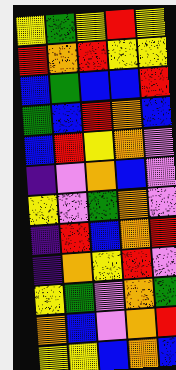[["yellow", "green", "yellow", "red", "yellow"], ["red", "orange", "red", "yellow", "yellow"], ["blue", "green", "blue", "blue", "red"], ["green", "blue", "red", "orange", "blue"], ["blue", "red", "yellow", "orange", "violet"], ["indigo", "violet", "orange", "blue", "violet"], ["yellow", "violet", "green", "orange", "violet"], ["indigo", "red", "blue", "orange", "red"], ["indigo", "orange", "yellow", "red", "violet"], ["yellow", "green", "violet", "orange", "green"], ["orange", "blue", "violet", "orange", "red"], ["yellow", "yellow", "blue", "orange", "blue"]]